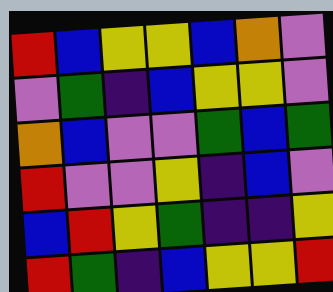[["red", "blue", "yellow", "yellow", "blue", "orange", "violet"], ["violet", "green", "indigo", "blue", "yellow", "yellow", "violet"], ["orange", "blue", "violet", "violet", "green", "blue", "green"], ["red", "violet", "violet", "yellow", "indigo", "blue", "violet"], ["blue", "red", "yellow", "green", "indigo", "indigo", "yellow"], ["red", "green", "indigo", "blue", "yellow", "yellow", "red"]]